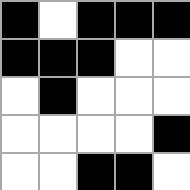[["black", "white", "black", "black", "black"], ["black", "black", "black", "white", "white"], ["white", "black", "white", "white", "white"], ["white", "white", "white", "white", "black"], ["white", "white", "black", "black", "white"]]